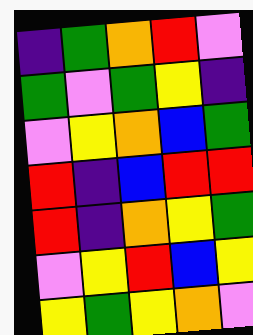[["indigo", "green", "orange", "red", "violet"], ["green", "violet", "green", "yellow", "indigo"], ["violet", "yellow", "orange", "blue", "green"], ["red", "indigo", "blue", "red", "red"], ["red", "indigo", "orange", "yellow", "green"], ["violet", "yellow", "red", "blue", "yellow"], ["yellow", "green", "yellow", "orange", "violet"]]